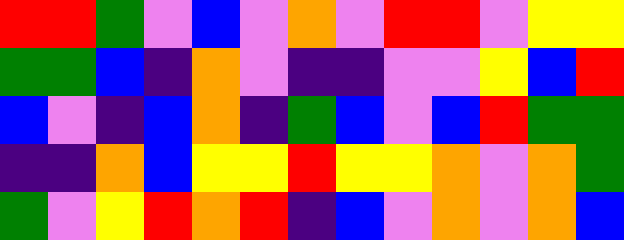[["red", "red", "green", "violet", "blue", "violet", "orange", "violet", "red", "red", "violet", "yellow", "yellow"], ["green", "green", "blue", "indigo", "orange", "violet", "indigo", "indigo", "violet", "violet", "yellow", "blue", "red"], ["blue", "violet", "indigo", "blue", "orange", "indigo", "green", "blue", "violet", "blue", "red", "green", "green"], ["indigo", "indigo", "orange", "blue", "yellow", "yellow", "red", "yellow", "yellow", "orange", "violet", "orange", "green"], ["green", "violet", "yellow", "red", "orange", "red", "indigo", "blue", "violet", "orange", "violet", "orange", "blue"]]